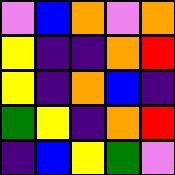[["violet", "blue", "orange", "violet", "orange"], ["yellow", "indigo", "indigo", "orange", "red"], ["yellow", "indigo", "orange", "blue", "indigo"], ["green", "yellow", "indigo", "orange", "red"], ["indigo", "blue", "yellow", "green", "violet"]]